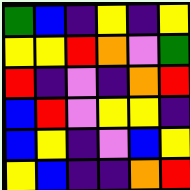[["green", "blue", "indigo", "yellow", "indigo", "yellow"], ["yellow", "yellow", "red", "orange", "violet", "green"], ["red", "indigo", "violet", "indigo", "orange", "red"], ["blue", "red", "violet", "yellow", "yellow", "indigo"], ["blue", "yellow", "indigo", "violet", "blue", "yellow"], ["yellow", "blue", "indigo", "indigo", "orange", "red"]]